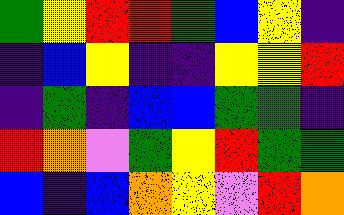[["green", "yellow", "red", "red", "green", "blue", "yellow", "indigo"], ["indigo", "blue", "yellow", "indigo", "indigo", "yellow", "yellow", "red"], ["indigo", "green", "indigo", "blue", "blue", "green", "green", "indigo"], ["red", "orange", "violet", "green", "yellow", "red", "green", "green"], ["blue", "indigo", "blue", "orange", "yellow", "violet", "red", "orange"]]